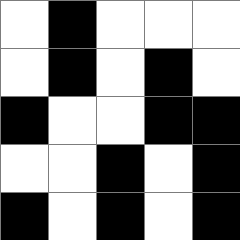[["white", "black", "white", "white", "white"], ["white", "black", "white", "black", "white"], ["black", "white", "white", "black", "black"], ["white", "white", "black", "white", "black"], ["black", "white", "black", "white", "black"]]